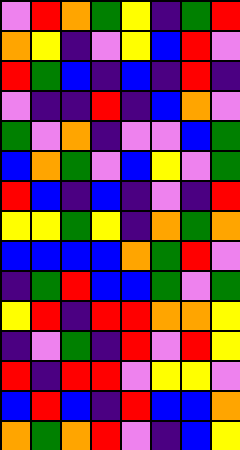[["violet", "red", "orange", "green", "yellow", "indigo", "green", "red"], ["orange", "yellow", "indigo", "violet", "yellow", "blue", "red", "violet"], ["red", "green", "blue", "indigo", "blue", "indigo", "red", "indigo"], ["violet", "indigo", "indigo", "red", "indigo", "blue", "orange", "violet"], ["green", "violet", "orange", "indigo", "violet", "violet", "blue", "green"], ["blue", "orange", "green", "violet", "blue", "yellow", "violet", "green"], ["red", "blue", "indigo", "blue", "indigo", "violet", "indigo", "red"], ["yellow", "yellow", "green", "yellow", "indigo", "orange", "green", "orange"], ["blue", "blue", "blue", "blue", "orange", "green", "red", "violet"], ["indigo", "green", "red", "blue", "blue", "green", "violet", "green"], ["yellow", "red", "indigo", "red", "red", "orange", "orange", "yellow"], ["indigo", "violet", "green", "indigo", "red", "violet", "red", "yellow"], ["red", "indigo", "red", "red", "violet", "yellow", "yellow", "violet"], ["blue", "red", "blue", "indigo", "red", "blue", "blue", "orange"], ["orange", "green", "orange", "red", "violet", "indigo", "blue", "yellow"]]